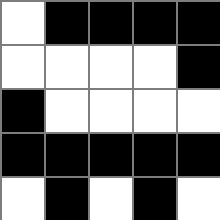[["white", "black", "black", "black", "black"], ["white", "white", "white", "white", "black"], ["black", "white", "white", "white", "white"], ["black", "black", "black", "black", "black"], ["white", "black", "white", "black", "white"]]